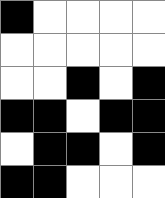[["black", "white", "white", "white", "white"], ["white", "white", "white", "white", "white"], ["white", "white", "black", "white", "black"], ["black", "black", "white", "black", "black"], ["white", "black", "black", "white", "black"], ["black", "black", "white", "white", "white"]]